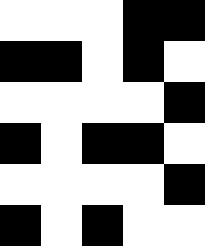[["white", "white", "white", "black", "black"], ["black", "black", "white", "black", "white"], ["white", "white", "white", "white", "black"], ["black", "white", "black", "black", "white"], ["white", "white", "white", "white", "black"], ["black", "white", "black", "white", "white"]]